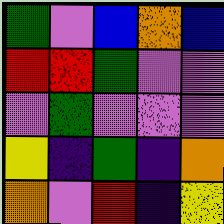[["green", "violet", "blue", "orange", "blue"], ["red", "red", "green", "violet", "violet"], ["violet", "green", "violet", "violet", "violet"], ["yellow", "indigo", "green", "indigo", "orange"], ["orange", "violet", "red", "indigo", "yellow"]]